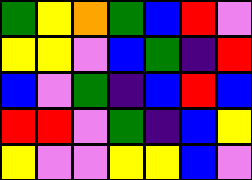[["green", "yellow", "orange", "green", "blue", "red", "violet"], ["yellow", "yellow", "violet", "blue", "green", "indigo", "red"], ["blue", "violet", "green", "indigo", "blue", "red", "blue"], ["red", "red", "violet", "green", "indigo", "blue", "yellow"], ["yellow", "violet", "violet", "yellow", "yellow", "blue", "violet"]]